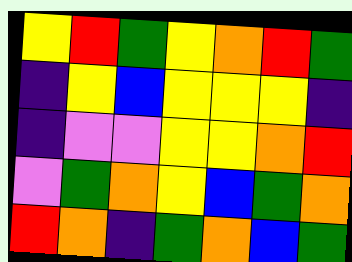[["yellow", "red", "green", "yellow", "orange", "red", "green"], ["indigo", "yellow", "blue", "yellow", "yellow", "yellow", "indigo"], ["indigo", "violet", "violet", "yellow", "yellow", "orange", "red"], ["violet", "green", "orange", "yellow", "blue", "green", "orange"], ["red", "orange", "indigo", "green", "orange", "blue", "green"]]